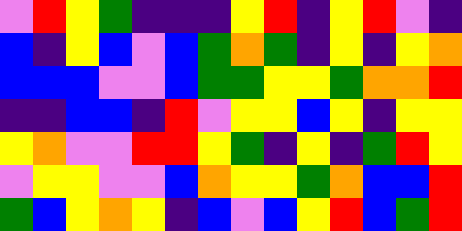[["violet", "red", "yellow", "green", "indigo", "indigo", "indigo", "yellow", "red", "indigo", "yellow", "red", "violet", "indigo"], ["blue", "indigo", "yellow", "blue", "violet", "blue", "green", "orange", "green", "indigo", "yellow", "indigo", "yellow", "orange"], ["blue", "blue", "blue", "violet", "violet", "blue", "green", "green", "yellow", "yellow", "green", "orange", "orange", "red"], ["indigo", "indigo", "blue", "blue", "indigo", "red", "violet", "yellow", "yellow", "blue", "yellow", "indigo", "yellow", "yellow"], ["yellow", "orange", "violet", "violet", "red", "red", "yellow", "green", "indigo", "yellow", "indigo", "green", "red", "yellow"], ["violet", "yellow", "yellow", "violet", "violet", "blue", "orange", "yellow", "yellow", "green", "orange", "blue", "blue", "red"], ["green", "blue", "yellow", "orange", "yellow", "indigo", "blue", "violet", "blue", "yellow", "red", "blue", "green", "red"]]